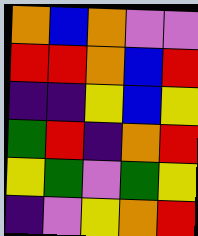[["orange", "blue", "orange", "violet", "violet"], ["red", "red", "orange", "blue", "red"], ["indigo", "indigo", "yellow", "blue", "yellow"], ["green", "red", "indigo", "orange", "red"], ["yellow", "green", "violet", "green", "yellow"], ["indigo", "violet", "yellow", "orange", "red"]]